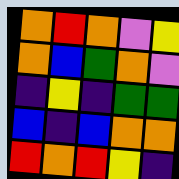[["orange", "red", "orange", "violet", "yellow"], ["orange", "blue", "green", "orange", "violet"], ["indigo", "yellow", "indigo", "green", "green"], ["blue", "indigo", "blue", "orange", "orange"], ["red", "orange", "red", "yellow", "indigo"]]